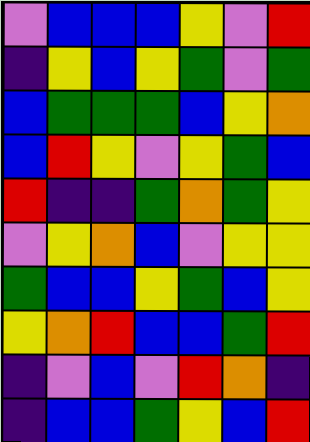[["violet", "blue", "blue", "blue", "yellow", "violet", "red"], ["indigo", "yellow", "blue", "yellow", "green", "violet", "green"], ["blue", "green", "green", "green", "blue", "yellow", "orange"], ["blue", "red", "yellow", "violet", "yellow", "green", "blue"], ["red", "indigo", "indigo", "green", "orange", "green", "yellow"], ["violet", "yellow", "orange", "blue", "violet", "yellow", "yellow"], ["green", "blue", "blue", "yellow", "green", "blue", "yellow"], ["yellow", "orange", "red", "blue", "blue", "green", "red"], ["indigo", "violet", "blue", "violet", "red", "orange", "indigo"], ["indigo", "blue", "blue", "green", "yellow", "blue", "red"]]